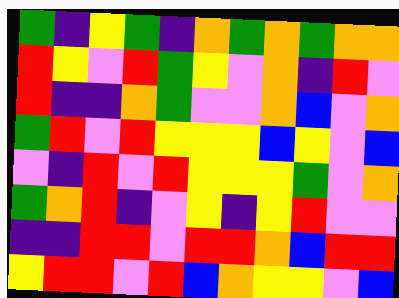[["green", "indigo", "yellow", "green", "indigo", "orange", "green", "orange", "green", "orange", "orange"], ["red", "yellow", "violet", "red", "green", "yellow", "violet", "orange", "indigo", "red", "violet"], ["red", "indigo", "indigo", "orange", "green", "violet", "violet", "orange", "blue", "violet", "orange"], ["green", "red", "violet", "red", "yellow", "yellow", "yellow", "blue", "yellow", "violet", "blue"], ["violet", "indigo", "red", "violet", "red", "yellow", "yellow", "yellow", "green", "violet", "orange"], ["green", "orange", "red", "indigo", "violet", "yellow", "indigo", "yellow", "red", "violet", "violet"], ["indigo", "indigo", "red", "red", "violet", "red", "red", "orange", "blue", "red", "red"], ["yellow", "red", "red", "violet", "red", "blue", "orange", "yellow", "yellow", "violet", "blue"]]